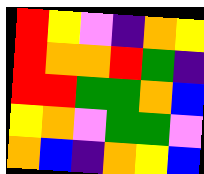[["red", "yellow", "violet", "indigo", "orange", "yellow"], ["red", "orange", "orange", "red", "green", "indigo"], ["red", "red", "green", "green", "orange", "blue"], ["yellow", "orange", "violet", "green", "green", "violet"], ["orange", "blue", "indigo", "orange", "yellow", "blue"]]